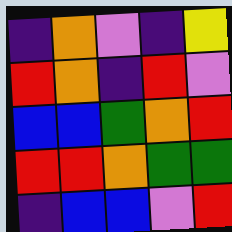[["indigo", "orange", "violet", "indigo", "yellow"], ["red", "orange", "indigo", "red", "violet"], ["blue", "blue", "green", "orange", "red"], ["red", "red", "orange", "green", "green"], ["indigo", "blue", "blue", "violet", "red"]]